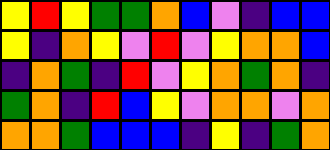[["yellow", "red", "yellow", "green", "green", "orange", "blue", "violet", "indigo", "blue", "blue"], ["yellow", "indigo", "orange", "yellow", "violet", "red", "violet", "yellow", "orange", "orange", "blue"], ["indigo", "orange", "green", "indigo", "red", "violet", "yellow", "orange", "green", "orange", "indigo"], ["green", "orange", "indigo", "red", "blue", "yellow", "violet", "orange", "orange", "violet", "orange"], ["orange", "orange", "green", "blue", "blue", "blue", "indigo", "yellow", "indigo", "green", "orange"]]